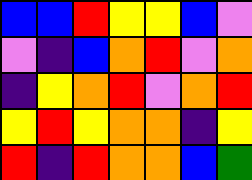[["blue", "blue", "red", "yellow", "yellow", "blue", "violet"], ["violet", "indigo", "blue", "orange", "red", "violet", "orange"], ["indigo", "yellow", "orange", "red", "violet", "orange", "red"], ["yellow", "red", "yellow", "orange", "orange", "indigo", "yellow"], ["red", "indigo", "red", "orange", "orange", "blue", "green"]]